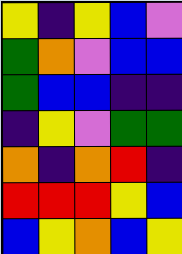[["yellow", "indigo", "yellow", "blue", "violet"], ["green", "orange", "violet", "blue", "blue"], ["green", "blue", "blue", "indigo", "indigo"], ["indigo", "yellow", "violet", "green", "green"], ["orange", "indigo", "orange", "red", "indigo"], ["red", "red", "red", "yellow", "blue"], ["blue", "yellow", "orange", "blue", "yellow"]]